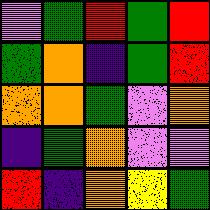[["violet", "green", "red", "green", "red"], ["green", "orange", "indigo", "green", "red"], ["orange", "orange", "green", "violet", "orange"], ["indigo", "green", "orange", "violet", "violet"], ["red", "indigo", "orange", "yellow", "green"]]